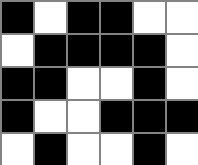[["black", "white", "black", "black", "white", "white"], ["white", "black", "black", "black", "black", "white"], ["black", "black", "white", "white", "black", "white"], ["black", "white", "white", "black", "black", "black"], ["white", "black", "white", "white", "black", "white"]]